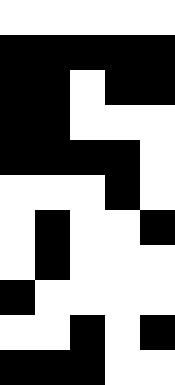[["white", "white", "white", "white", "white"], ["black", "black", "black", "black", "black"], ["black", "black", "white", "black", "black"], ["black", "black", "white", "white", "white"], ["black", "black", "black", "black", "white"], ["white", "white", "white", "black", "white"], ["white", "black", "white", "white", "black"], ["white", "black", "white", "white", "white"], ["black", "white", "white", "white", "white"], ["white", "white", "black", "white", "black"], ["black", "black", "black", "white", "white"]]